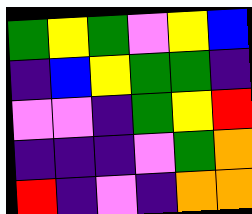[["green", "yellow", "green", "violet", "yellow", "blue"], ["indigo", "blue", "yellow", "green", "green", "indigo"], ["violet", "violet", "indigo", "green", "yellow", "red"], ["indigo", "indigo", "indigo", "violet", "green", "orange"], ["red", "indigo", "violet", "indigo", "orange", "orange"]]